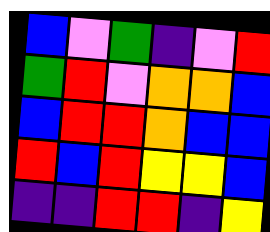[["blue", "violet", "green", "indigo", "violet", "red"], ["green", "red", "violet", "orange", "orange", "blue"], ["blue", "red", "red", "orange", "blue", "blue"], ["red", "blue", "red", "yellow", "yellow", "blue"], ["indigo", "indigo", "red", "red", "indigo", "yellow"]]